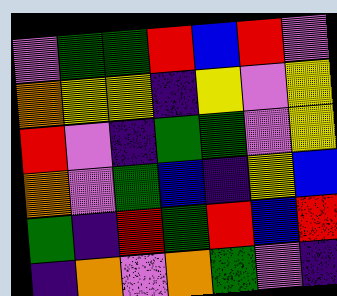[["violet", "green", "green", "red", "blue", "red", "violet"], ["orange", "yellow", "yellow", "indigo", "yellow", "violet", "yellow"], ["red", "violet", "indigo", "green", "green", "violet", "yellow"], ["orange", "violet", "green", "blue", "indigo", "yellow", "blue"], ["green", "indigo", "red", "green", "red", "blue", "red"], ["indigo", "orange", "violet", "orange", "green", "violet", "indigo"]]